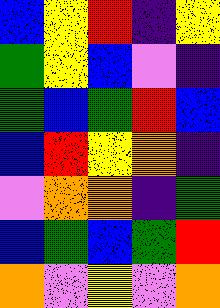[["blue", "yellow", "red", "indigo", "yellow"], ["green", "yellow", "blue", "violet", "indigo"], ["green", "blue", "green", "red", "blue"], ["blue", "red", "yellow", "orange", "indigo"], ["violet", "orange", "orange", "indigo", "green"], ["blue", "green", "blue", "green", "red"], ["orange", "violet", "yellow", "violet", "orange"]]